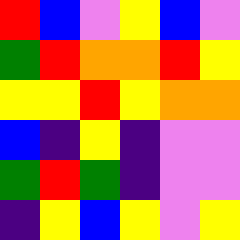[["red", "blue", "violet", "yellow", "blue", "violet"], ["green", "red", "orange", "orange", "red", "yellow"], ["yellow", "yellow", "red", "yellow", "orange", "orange"], ["blue", "indigo", "yellow", "indigo", "violet", "violet"], ["green", "red", "green", "indigo", "violet", "violet"], ["indigo", "yellow", "blue", "yellow", "violet", "yellow"]]